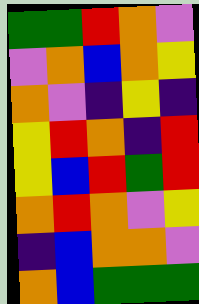[["green", "green", "red", "orange", "violet"], ["violet", "orange", "blue", "orange", "yellow"], ["orange", "violet", "indigo", "yellow", "indigo"], ["yellow", "red", "orange", "indigo", "red"], ["yellow", "blue", "red", "green", "red"], ["orange", "red", "orange", "violet", "yellow"], ["indigo", "blue", "orange", "orange", "violet"], ["orange", "blue", "green", "green", "green"]]